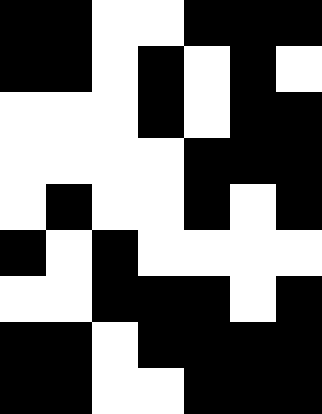[["black", "black", "white", "white", "black", "black", "black"], ["black", "black", "white", "black", "white", "black", "white"], ["white", "white", "white", "black", "white", "black", "black"], ["white", "white", "white", "white", "black", "black", "black"], ["white", "black", "white", "white", "black", "white", "black"], ["black", "white", "black", "white", "white", "white", "white"], ["white", "white", "black", "black", "black", "white", "black"], ["black", "black", "white", "black", "black", "black", "black"], ["black", "black", "white", "white", "black", "black", "black"]]